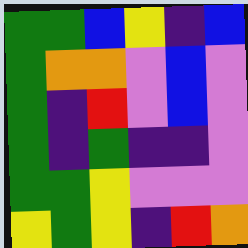[["green", "green", "blue", "yellow", "indigo", "blue"], ["green", "orange", "orange", "violet", "blue", "violet"], ["green", "indigo", "red", "violet", "blue", "violet"], ["green", "indigo", "green", "indigo", "indigo", "violet"], ["green", "green", "yellow", "violet", "violet", "violet"], ["yellow", "green", "yellow", "indigo", "red", "orange"]]